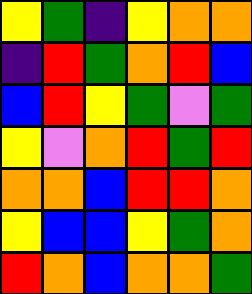[["yellow", "green", "indigo", "yellow", "orange", "orange"], ["indigo", "red", "green", "orange", "red", "blue"], ["blue", "red", "yellow", "green", "violet", "green"], ["yellow", "violet", "orange", "red", "green", "red"], ["orange", "orange", "blue", "red", "red", "orange"], ["yellow", "blue", "blue", "yellow", "green", "orange"], ["red", "orange", "blue", "orange", "orange", "green"]]